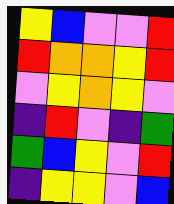[["yellow", "blue", "violet", "violet", "red"], ["red", "orange", "orange", "yellow", "red"], ["violet", "yellow", "orange", "yellow", "violet"], ["indigo", "red", "violet", "indigo", "green"], ["green", "blue", "yellow", "violet", "red"], ["indigo", "yellow", "yellow", "violet", "blue"]]